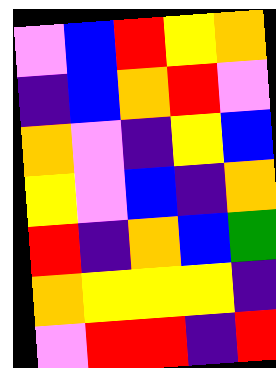[["violet", "blue", "red", "yellow", "orange"], ["indigo", "blue", "orange", "red", "violet"], ["orange", "violet", "indigo", "yellow", "blue"], ["yellow", "violet", "blue", "indigo", "orange"], ["red", "indigo", "orange", "blue", "green"], ["orange", "yellow", "yellow", "yellow", "indigo"], ["violet", "red", "red", "indigo", "red"]]